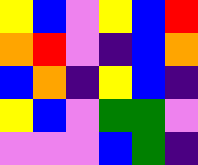[["yellow", "blue", "violet", "yellow", "blue", "red"], ["orange", "red", "violet", "indigo", "blue", "orange"], ["blue", "orange", "indigo", "yellow", "blue", "indigo"], ["yellow", "blue", "violet", "green", "green", "violet"], ["violet", "violet", "violet", "blue", "green", "indigo"]]